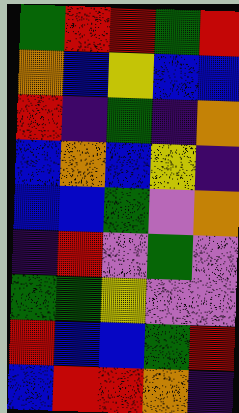[["green", "red", "red", "green", "red"], ["orange", "blue", "yellow", "blue", "blue"], ["red", "indigo", "green", "indigo", "orange"], ["blue", "orange", "blue", "yellow", "indigo"], ["blue", "blue", "green", "violet", "orange"], ["indigo", "red", "violet", "green", "violet"], ["green", "green", "yellow", "violet", "violet"], ["red", "blue", "blue", "green", "red"], ["blue", "red", "red", "orange", "indigo"]]